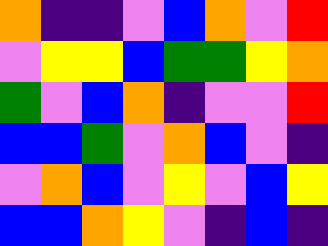[["orange", "indigo", "indigo", "violet", "blue", "orange", "violet", "red"], ["violet", "yellow", "yellow", "blue", "green", "green", "yellow", "orange"], ["green", "violet", "blue", "orange", "indigo", "violet", "violet", "red"], ["blue", "blue", "green", "violet", "orange", "blue", "violet", "indigo"], ["violet", "orange", "blue", "violet", "yellow", "violet", "blue", "yellow"], ["blue", "blue", "orange", "yellow", "violet", "indigo", "blue", "indigo"]]